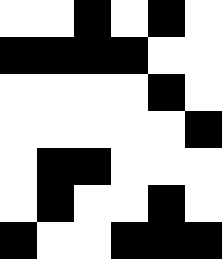[["white", "white", "black", "white", "black", "white"], ["black", "black", "black", "black", "white", "white"], ["white", "white", "white", "white", "black", "white"], ["white", "white", "white", "white", "white", "black"], ["white", "black", "black", "white", "white", "white"], ["white", "black", "white", "white", "black", "white"], ["black", "white", "white", "black", "black", "black"]]